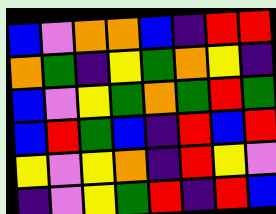[["blue", "violet", "orange", "orange", "blue", "indigo", "red", "red"], ["orange", "green", "indigo", "yellow", "green", "orange", "yellow", "indigo"], ["blue", "violet", "yellow", "green", "orange", "green", "red", "green"], ["blue", "red", "green", "blue", "indigo", "red", "blue", "red"], ["yellow", "violet", "yellow", "orange", "indigo", "red", "yellow", "violet"], ["indigo", "violet", "yellow", "green", "red", "indigo", "red", "blue"]]